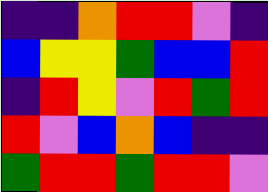[["indigo", "indigo", "orange", "red", "red", "violet", "indigo"], ["blue", "yellow", "yellow", "green", "blue", "blue", "red"], ["indigo", "red", "yellow", "violet", "red", "green", "red"], ["red", "violet", "blue", "orange", "blue", "indigo", "indigo"], ["green", "red", "red", "green", "red", "red", "violet"]]